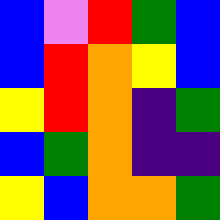[["blue", "violet", "red", "green", "blue"], ["blue", "red", "orange", "yellow", "blue"], ["yellow", "red", "orange", "indigo", "green"], ["blue", "green", "orange", "indigo", "indigo"], ["yellow", "blue", "orange", "orange", "green"]]